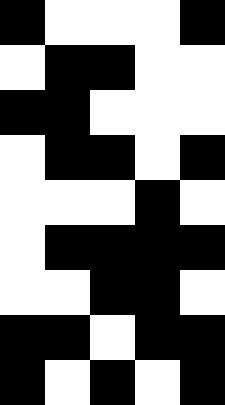[["black", "white", "white", "white", "black"], ["white", "black", "black", "white", "white"], ["black", "black", "white", "white", "white"], ["white", "black", "black", "white", "black"], ["white", "white", "white", "black", "white"], ["white", "black", "black", "black", "black"], ["white", "white", "black", "black", "white"], ["black", "black", "white", "black", "black"], ["black", "white", "black", "white", "black"]]